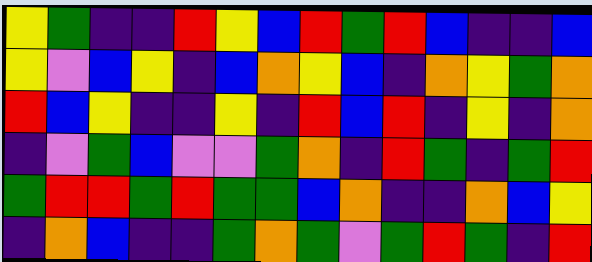[["yellow", "green", "indigo", "indigo", "red", "yellow", "blue", "red", "green", "red", "blue", "indigo", "indigo", "blue"], ["yellow", "violet", "blue", "yellow", "indigo", "blue", "orange", "yellow", "blue", "indigo", "orange", "yellow", "green", "orange"], ["red", "blue", "yellow", "indigo", "indigo", "yellow", "indigo", "red", "blue", "red", "indigo", "yellow", "indigo", "orange"], ["indigo", "violet", "green", "blue", "violet", "violet", "green", "orange", "indigo", "red", "green", "indigo", "green", "red"], ["green", "red", "red", "green", "red", "green", "green", "blue", "orange", "indigo", "indigo", "orange", "blue", "yellow"], ["indigo", "orange", "blue", "indigo", "indigo", "green", "orange", "green", "violet", "green", "red", "green", "indigo", "red"]]